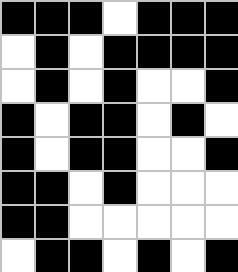[["black", "black", "black", "white", "black", "black", "black"], ["white", "black", "white", "black", "black", "black", "black"], ["white", "black", "white", "black", "white", "white", "black"], ["black", "white", "black", "black", "white", "black", "white"], ["black", "white", "black", "black", "white", "white", "black"], ["black", "black", "white", "black", "white", "white", "white"], ["black", "black", "white", "white", "white", "white", "white"], ["white", "black", "black", "white", "black", "white", "black"]]